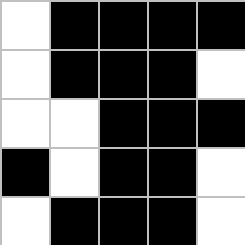[["white", "black", "black", "black", "black"], ["white", "black", "black", "black", "white"], ["white", "white", "black", "black", "black"], ["black", "white", "black", "black", "white"], ["white", "black", "black", "black", "white"]]